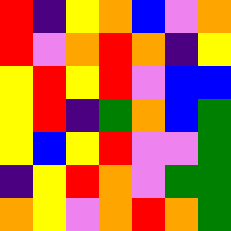[["red", "indigo", "yellow", "orange", "blue", "violet", "orange"], ["red", "violet", "orange", "red", "orange", "indigo", "yellow"], ["yellow", "red", "yellow", "red", "violet", "blue", "blue"], ["yellow", "red", "indigo", "green", "orange", "blue", "green"], ["yellow", "blue", "yellow", "red", "violet", "violet", "green"], ["indigo", "yellow", "red", "orange", "violet", "green", "green"], ["orange", "yellow", "violet", "orange", "red", "orange", "green"]]